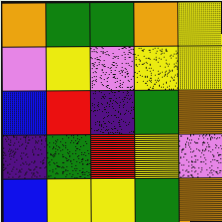[["orange", "green", "green", "orange", "yellow"], ["violet", "yellow", "violet", "yellow", "yellow"], ["blue", "red", "indigo", "green", "orange"], ["indigo", "green", "red", "yellow", "violet"], ["blue", "yellow", "yellow", "green", "orange"]]